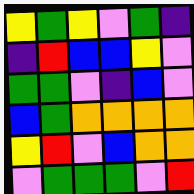[["yellow", "green", "yellow", "violet", "green", "indigo"], ["indigo", "red", "blue", "blue", "yellow", "violet"], ["green", "green", "violet", "indigo", "blue", "violet"], ["blue", "green", "orange", "orange", "orange", "orange"], ["yellow", "red", "violet", "blue", "orange", "orange"], ["violet", "green", "green", "green", "violet", "red"]]